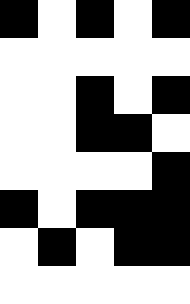[["black", "white", "black", "white", "black"], ["white", "white", "white", "white", "white"], ["white", "white", "black", "white", "black"], ["white", "white", "black", "black", "white"], ["white", "white", "white", "white", "black"], ["black", "white", "black", "black", "black"], ["white", "black", "white", "black", "black"], ["white", "white", "white", "white", "white"]]